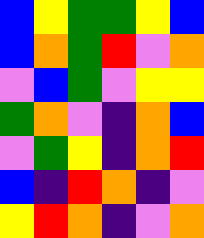[["blue", "yellow", "green", "green", "yellow", "blue"], ["blue", "orange", "green", "red", "violet", "orange"], ["violet", "blue", "green", "violet", "yellow", "yellow"], ["green", "orange", "violet", "indigo", "orange", "blue"], ["violet", "green", "yellow", "indigo", "orange", "red"], ["blue", "indigo", "red", "orange", "indigo", "violet"], ["yellow", "red", "orange", "indigo", "violet", "orange"]]